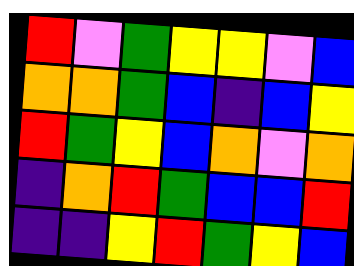[["red", "violet", "green", "yellow", "yellow", "violet", "blue"], ["orange", "orange", "green", "blue", "indigo", "blue", "yellow"], ["red", "green", "yellow", "blue", "orange", "violet", "orange"], ["indigo", "orange", "red", "green", "blue", "blue", "red"], ["indigo", "indigo", "yellow", "red", "green", "yellow", "blue"]]